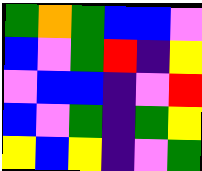[["green", "orange", "green", "blue", "blue", "violet"], ["blue", "violet", "green", "red", "indigo", "yellow"], ["violet", "blue", "blue", "indigo", "violet", "red"], ["blue", "violet", "green", "indigo", "green", "yellow"], ["yellow", "blue", "yellow", "indigo", "violet", "green"]]